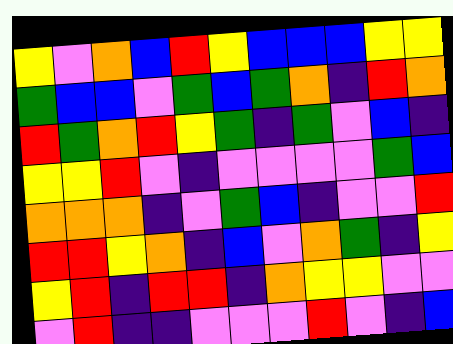[["yellow", "violet", "orange", "blue", "red", "yellow", "blue", "blue", "blue", "yellow", "yellow"], ["green", "blue", "blue", "violet", "green", "blue", "green", "orange", "indigo", "red", "orange"], ["red", "green", "orange", "red", "yellow", "green", "indigo", "green", "violet", "blue", "indigo"], ["yellow", "yellow", "red", "violet", "indigo", "violet", "violet", "violet", "violet", "green", "blue"], ["orange", "orange", "orange", "indigo", "violet", "green", "blue", "indigo", "violet", "violet", "red"], ["red", "red", "yellow", "orange", "indigo", "blue", "violet", "orange", "green", "indigo", "yellow"], ["yellow", "red", "indigo", "red", "red", "indigo", "orange", "yellow", "yellow", "violet", "violet"], ["violet", "red", "indigo", "indigo", "violet", "violet", "violet", "red", "violet", "indigo", "blue"]]